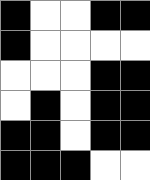[["black", "white", "white", "black", "black"], ["black", "white", "white", "white", "white"], ["white", "white", "white", "black", "black"], ["white", "black", "white", "black", "black"], ["black", "black", "white", "black", "black"], ["black", "black", "black", "white", "white"]]